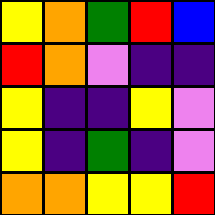[["yellow", "orange", "green", "red", "blue"], ["red", "orange", "violet", "indigo", "indigo"], ["yellow", "indigo", "indigo", "yellow", "violet"], ["yellow", "indigo", "green", "indigo", "violet"], ["orange", "orange", "yellow", "yellow", "red"]]